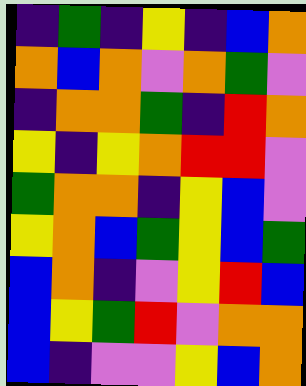[["indigo", "green", "indigo", "yellow", "indigo", "blue", "orange"], ["orange", "blue", "orange", "violet", "orange", "green", "violet"], ["indigo", "orange", "orange", "green", "indigo", "red", "orange"], ["yellow", "indigo", "yellow", "orange", "red", "red", "violet"], ["green", "orange", "orange", "indigo", "yellow", "blue", "violet"], ["yellow", "orange", "blue", "green", "yellow", "blue", "green"], ["blue", "orange", "indigo", "violet", "yellow", "red", "blue"], ["blue", "yellow", "green", "red", "violet", "orange", "orange"], ["blue", "indigo", "violet", "violet", "yellow", "blue", "orange"]]